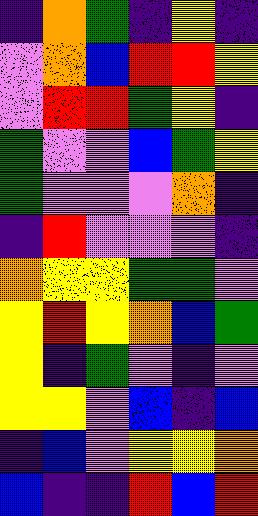[["indigo", "orange", "green", "indigo", "yellow", "indigo"], ["violet", "orange", "blue", "red", "red", "yellow"], ["violet", "red", "red", "green", "yellow", "indigo"], ["green", "violet", "violet", "blue", "green", "yellow"], ["green", "violet", "violet", "violet", "orange", "indigo"], ["indigo", "red", "violet", "violet", "violet", "indigo"], ["orange", "yellow", "yellow", "green", "green", "violet"], ["yellow", "red", "yellow", "orange", "blue", "green"], ["yellow", "indigo", "green", "violet", "indigo", "violet"], ["yellow", "yellow", "violet", "blue", "indigo", "blue"], ["indigo", "blue", "violet", "yellow", "yellow", "orange"], ["blue", "indigo", "indigo", "red", "blue", "red"]]